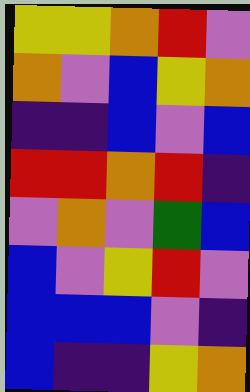[["yellow", "yellow", "orange", "red", "violet"], ["orange", "violet", "blue", "yellow", "orange"], ["indigo", "indigo", "blue", "violet", "blue"], ["red", "red", "orange", "red", "indigo"], ["violet", "orange", "violet", "green", "blue"], ["blue", "violet", "yellow", "red", "violet"], ["blue", "blue", "blue", "violet", "indigo"], ["blue", "indigo", "indigo", "yellow", "orange"]]